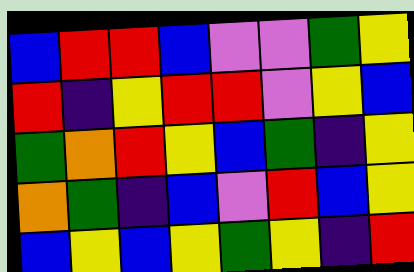[["blue", "red", "red", "blue", "violet", "violet", "green", "yellow"], ["red", "indigo", "yellow", "red", "red", "violet", "yellow", "blue"], ["green", "orange", "red", "yellow", "blue", "green", "indigo", "yellow"], ["orange", "green", "indigo", "blue", "violet", "red", "blue", "yellow"], ["blue", "yellow", "blue", "yellow", "green", "yellow", "indigo", "red"]]